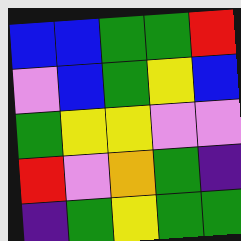[["blue", "blue", "green", "green", "red"], ["violet", "blue", "green", "yellow", "blue"], ["green", "yellow", "yellow", "violet", "violet"], ["red", "violet", "orange", "green", "indigo"], ["indigo", "green", "yellow", "green", "green"]]